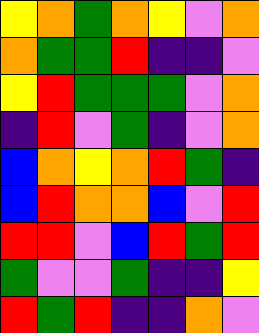[["yellow", "orange", "green", "orange", "yellow", "violet", "orange"], ["orange", "green", "green", "red", "indigo", "indigo", "violet"], ["yellow", "red", "green", "green", "green", "violet", "orange"], ["indigo", "red", "violet", "green", "indigo", "violet", "orange"], ["blue", "orange", "yellow", "orange", "red", "green", "indigo"], ["blue", "red", "orange", "orange", "blue", "violet", "red"], ["red", "red", "violet", "blue", "red", "green", "red"], ["green", "violet", "violet", "green", "indigo", "indigo", "yellow"], ["red", "green", "red", "indigo", "indigo", "orange", "violet"]]